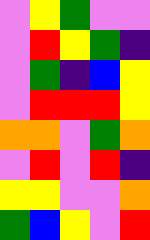[["violet", "yellow", "green", "violet", "violet"], ["violet", "red", "yellow", "green", "indigo"], ["violet", "green", "indigo", "blue", "yellow"], ["violet", "red", "red", "red", "yellow"], ["orange", "orange", "violet", "green", "orange"], ["violet", "red", "violet", "red", "indigo"], ["yellow", "yellow", "violet", "violet", "orange"], ["green", "blue", "yellow", "violet", "red"]]